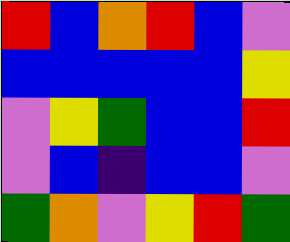[["red", "blue", "orange", "red", "blue", "violet"], ["blue", "blue", "blue", "blue", "blue", "yellow"], ["violet", "yellow", "green", "blue", "blue", "red"], ["violet", "blue", "indigo", "blue", "blue", "violet"], ["green", "orange", "violet", "yellow", "red", "green"]]